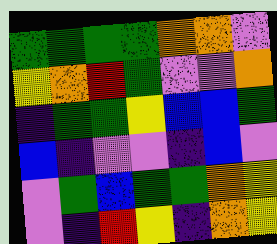[["green", "green", "green", "green", "orange", "orange", "violet"], ["yellow", "orange", "red", "green", "violet", "violet", "orange"], ["indigo", "green", "green", "yellow", "blue", "blue", "green"], ["blue", "indigo", "violet", "violet", "indigo", "blue", "violet"], ["violet", "green", "blue", "green", "green", "orange", "yellow"], ["violet", "indigo", "red", "yellow", "indigo", "orange", "yellow"]]